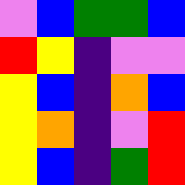[["violet", "blue", "green", "green", "blue"], ["red", "yellow", "indigo", "violet", "violet"], ["yellow", "blue", "indigo", "orange", "blue"], ["yellow", "orange", "indigo", "violet", "red"], ["yellow", "blue", "indigo", "green", "red"]]